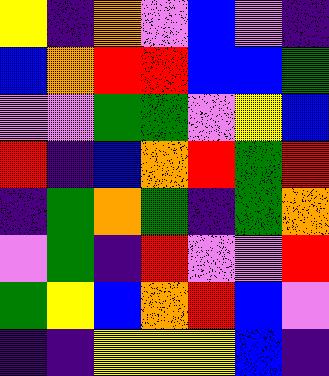[["yellow", "indigo", "orange", "violet", "blue", "violet", "indigo"], ["blue", "orange", "red", "red", "blue", "blue", "green"], ["violet", "violet", "green", "green", "violet", "yellow", "blue"], ["red", "indigo", "blue", "orange", "red", "green", "red"], ["indigo", "green", "orange", "green", "indigo", "green", "orange"], ["violet", "green", "indigo", "red", "violet", "violet", "red"], ["green", "yellow", "blue", "orange", "red", "blue", "violet"], ["indigo", "indigo", "yellow", "yellow", "yellow", "blue", "indigo"]]